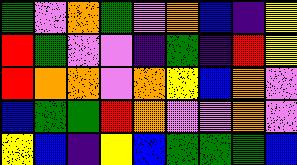[["green", "violet", "orange", "green", "violet", "orange", "blue", "indigo", "yellow"], ["red", "green", "violet", "violet", "indigo", "green", "indigo", "red", "yellow"], ["red", "orange", "orange", "violet", "orange", "yellow", "blue", "orange", "violet"], ["blue", "green", "green", "red", "orange", "violet", "violet", "orange", "violet"], ["yellow", "blue", "indigo", "yellow", "blue", "green", "green", "green", "blue"]]